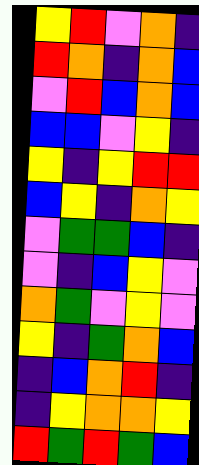[["yellow", "red", "violet", "orange", "indigo"], ["red", "orange", "indigo", "orange", "blue"], ["violet", "red", "blue", "orange", "blue"], ["blue", "blue", "violet", "yellow", "indigo"], ["yellow", "indigo", "yellow", "red", "red"], ["blue", "yellow", "indigo", "orange", "yellow"], ["violet", "green", "green", "blue", "indigo"], ["violet", "indigo", "blue", "yellow", "violet"], ["orange", "green", "violet", "yellow", "violet"], ["yellow", "indigo", "green", "orange", "blue"], ["indigo", "blue", "orange", "red", "indigo"], ["indigo", "yellow", "orange", "orange", "yellow"], ["red", "green", "red", "green", "blue"]]